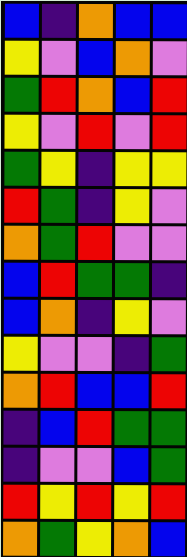[["blue", "indigo", "orange", "blue", "blue"], ["yellow", "violet", "blue", "orange", "violet"], ["green", "red", "orange", "blue", "red"], ["yellow", "violet", "red", "violet", "red"], ["green", "yellow", "indigo", "yellow", "yellow"], ["red", "green", "indigo", "yellow", "violet"], ["orange", "green", "red", "violet", "violet"], ["blue", "red", "green", "green", "indigo"], ["blue", "orange", "indigo", "yellow", "violet"], ["yellow", "violet", "violet", "indigo", "green"], ["orange", "red", "blue", "blue", "red"], ["indigo", "blue", "red", "green", "green"], ["indigo", "violet", "violet", "blue", "green"], ["red", "yellow", "red", "yellow", "red"], ["orange", "green", "yellow", "orange", "blue"]]